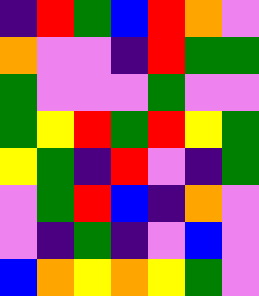[["indigo", "red", "green", "blue", "red", "orange", "violet"], ["orange", "violet", "violet", "indigo", "red", "green", "green"], ["green", "violet", "violet", "violet", "green", "violet", "violet"], ["green", "yellow", "red", "green", "red", "yellow", "green"], ["yellow", "green", "indigo", "red", "violet", "indigo", "green"], ["violet", "green", "red", "blue", "indigo", "orange", "violet"], ["violet", "indigo", "green", "indigo", "violet", "blue", "violet"], ["blue", "orange", "yellow", "orange", "yellow", "green", "violet"]]